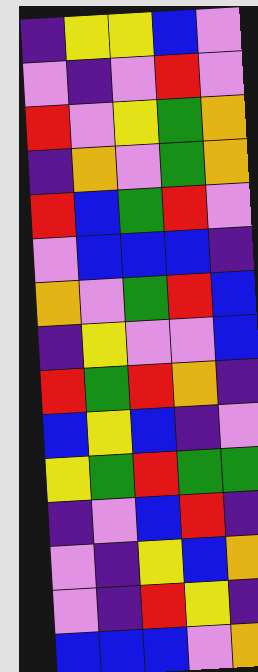[["indigo", "yellow", "yellow", "blue", "violet"], ["violet", "indigo", "violet", "red", "violet"], ["red", "violet", "yellow", "green", "orange"], ["indigo", "orange", "violet", "green", "orange"], ["red", "blue", "green", "red", "violet"], ["violet", "blue", "blue", "blue", "indigo"], ["orange", "violet", "green", "red", "blue"], ["indigo", "yellow", "violet", "violet", "blue"], ["red", "green", "red", "orange", "indigo"], ["blue", "yellow", "blue", "indigo", "violet"], ["yellow", "green", "red", "green", "green"], ["indigo", "violet", "blue", "red", "indigo"], ["violet", "indigo", "yellow", "blue", "orange"], ["violet", "indigo", "red", "yellow", "indigo"], ["blue", "blue", "blue", "violet", "orange"]]